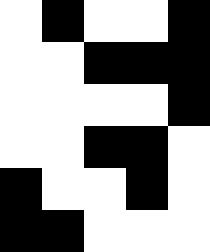[["white", "black", "white", "white", "black"], ["white", "white", "black", "black", "black"], ["white", "white", "white", "white", "black"], ["white", "white", "black", "black", "white"], ["black", "white", "white", "black", "white"], ["black", "black", "white", "white", "white"]]